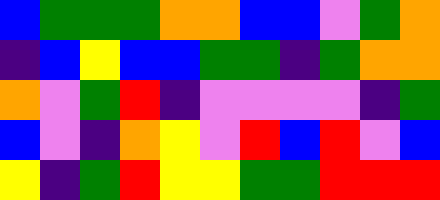[["blue", "green", "green", "green", "orange", "orange", "blue", "blue", "violet", "green", "orange"], ["indigo", "blue", "yellow", "blue", "blue", "green", "green", "indigo", "green", "orange", "orange"], ["orange", "violet", "green", "red", "indigo", "violet", "violet", "violet", "violet", "indigo", "green"], ["blue", "violet", "indigo", "orange", "yellow", "violet", "red", "blue", "red", "violet", "blue"], ["yellow", "indigo", "green", "red", "yellow", "yellow", "green", "green", "red", "red", "red"]]